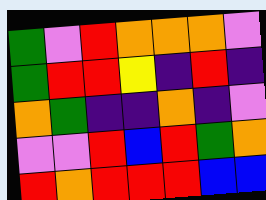[["green", "violet", "red", "orange", "orange", "orange", "violet"], ["green", "red", "red", "yellow", "indigo", "red", "indigo"], ["orange", "green", "indigo", "indigo", "orange", "indigo", "violet"], ["violet", "violet", "red", "blue", "red", "green", "orange"], ["red", "orange", "red", "red", "red", "blue", "blue"]]